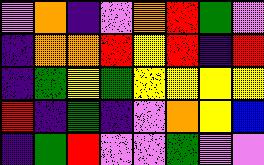[["violet", "orange", "indigo", "violet", "orange", "red", "green", "violet"], ["indigo", "orange", "orange", "red", "yellow", "red", "indigo", "red"], ["indigo", "green", "yellow", "green", "yellow", "yellow", "yellow", "yellow"], ["red", "indigo", "green", "indigo", "violet", "orange", "yellow", "blue"], ["indigo", "green", "red", "violet", "violet", "green", "violet", "violet"]]